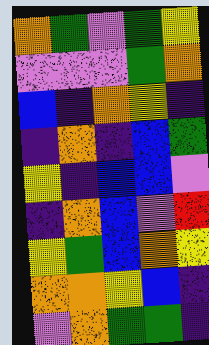[["orange", "green", "violet", "green", "yellow"], ["violet", "violet", "violet", "green", "orange"], ["blue", "indigo", "orange", "yellow", "indigo"], ["indigo", "orange", "indigo", "blue", "green"], ["yellow", "indigo", "blue", "blue", "violet"], ["indigo", "orange", "blue", "violet", "red"], ["yellow", "green", "blue", "orange", "yellow"], ["orange", "orange", "yellow", "blue", "indigo"], ["violet", "orange", "green", "green", "indigo"]]